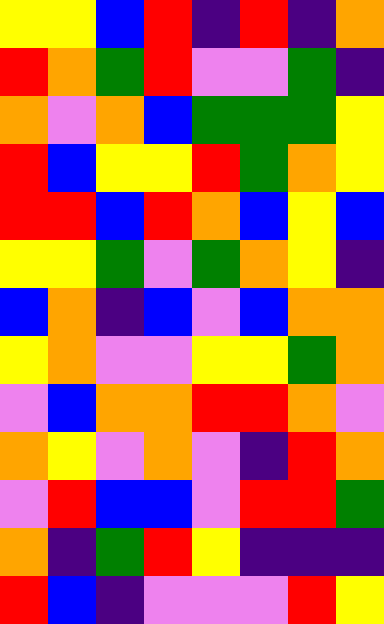[["yellow", "yellow", "blue", "red", "indigo", "red", "indigo", "orange"], ["red", "orange", "green", "red", "violet", "violet", "green", "indigo"], ["orange", "violet", "orange", "blue", "green", "green", "green", "yellow"], ["red", "blue", "yellow", "yellow", "red", "green", "orange", "yellow"], ["red", "red", "blue", "red", "orange", "blue", "yellow", "blue"], ["yellow", "yellow", "green", "violet", "green", "orange", "yellow", "indigo"], ["blue", "orange", "indigo", "blue", "violet", "blue", "orange", "orange"], ["yellow", "orange", "violet", "violet", "yellow", "yellow", "green", "orange"], ["violet", "blue", "orange", "orange", "red", "red", "orange", "violet"], ["orange", "yellow", "violet", "orange", "violet", "indigo", "red", "orange"], ["violet", "red", "blue", "blue", "violet", "red", "red", "green"], ["orange", "indigo", "green", "red", "yellow", "indigo", "indigo", "indigo"], ["red", "blue", "indigo", "violet", "violet", "violet", "red", "yellow"]]